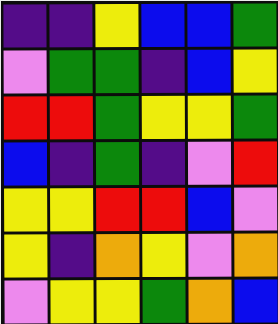[["indigo", "indigo", "yellow", "blue", "blue", "green"], ["violet", "green", "green", "indigo", "blue", "yellow"], ["red", "red", "green", "yellow", "yellow", "green"], ["blue", "indigo", "green", "indigo", "violet", "red"], ["yellow", "yellow", "red", "red", "blue", "violet"], ["yellow", "indigo", "orange", "yellow", "violet", "orange"], ["violet", "yellow", "yellow", "green", "orange", "blue"]]